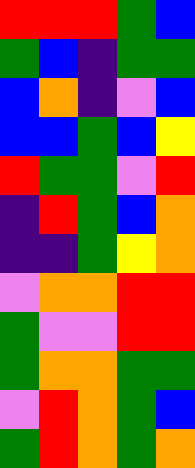[["red", "red", "red", "green", "blue"], ["green", "blue", "indigo", "green", "green"], ["blue", "orange", "indigo", "violet", "blue"], ["blue", "blue", "green", "blue", "yellow"], ["red", "green", "green", "violet", "red"], ["indigo", "red", "green", "blue", "orange"], ["indigo", "indigo", "green", "yellow", "orange"], ["violet", "orange", "orange", "red", "red"], ["green", "violet", "violet", "red", "red"], ["green", "orange", "orange", "green", "green"], ["violet", "red", "orange", "green", "blue"], ["green", "red", "orange", "green", "orange"]]